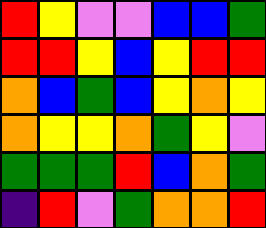[["red", "yellow", "violet", "violet", "blue", "blue", "green"], ["red", "red", "yellow", "blue", "yellow", "red", "red"], ["orange", "blue", "green", "blue", "yellow", "orange", "yellow"], ["orange", "yellow", "yellow", "orange", "green", "yellow", "violet"], ["green", "green", "green", "red", "blue", "orange", "green"], ["indigo", "red", "violet", "green", "orange", "orange", "red"]]